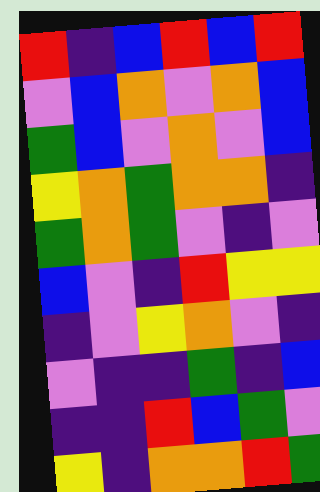[["red", "indigo", "blue", "red", "blue", "red"], ["violet", "blue", "orange", "violet", "orange", "blue"], ["green", "blue", "violet", "orange", "violet", "blue"], ["yellow", "orange", "green", "orange", "orange", "indigo"], ["green", "orange", "green", "violet", "indigo", "violet"], ["blue", "violet", "indigo", "red", "yellow", "yellow"], ["indigo", "violet", "yellow", "orange", "violet", "indigo"], ["violet", "indigo", "indigo", "green", "indigo", "blue"], ["indigo", "indigo", "red", "blue", "green", "violet"], ["yellow", "indigo", "orange", "orange", "red", "green"]]